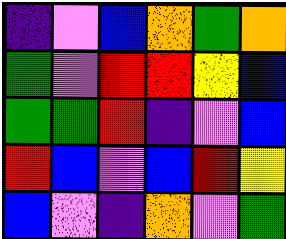[["indigo", "violet", "blue", "orange", "green", "orange"], ["green", "violet", "red", "red", "yellow", "blue"], ["green", "green", "red", "indigo", "violet", "blue"], ["red", "blue", "violet", "blue", "red", "yellow"], ["blue", "violet", "indigo", "orange", "violet", "green"]]